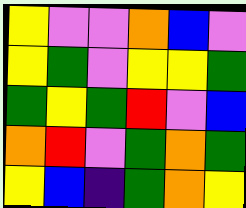[["yellow", "violet", "violet", "orange", "blue", "violet"], ["yellow", "green", "violet", "yellow", "yellow", "green"], ["green", "yellow", "green", "red", "violet", "blue"], ["orange", "red", "violet", "green", "orange", "green"], ["yellow", "blue", "indigo", "green", "orange", "yellow"]]